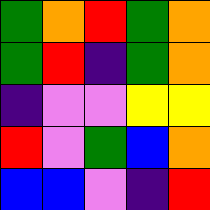[["green", "orange", "red", "green", "orange"], ["green", "red", "indigo", "green", "orange"], ["indigo", "violet", "violet", "yellow", "yellow"], ["red", "violet", "green", "blue", "orange"], ["blue", "blue", "violet", "indigo", "red"]]